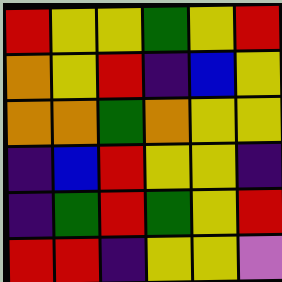[["red", "yellow", "yellow", "green", "yellow", "red"], ["orange", "yellow", "red", "indigo", "blue", "yellow"], ["orange", "orange", "green", "orange", "yellow", "yellow"], ["indigo", "blue", "red", "yellow", "yellow", "indigo"], ["indigo", "green", "red", "green", "yellow", "red"], ["red", "red", "indigo", "yellow", "yellow", "violet"]]